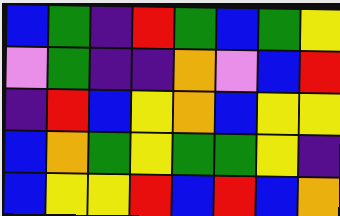[["blue", "green", "indigo", "red", "green", "blue", "green", "yellow"], ["violet", "green", "indigo", "indigo", "orange", "violet", "blue", "red"], ["indigo", "red", "blue", "yellow", "orange", "blue", "yellow", "yellow"], ["blue", "orange", "green", "yellow", "green", "green", "yellow", "indigo"], ["blue", "yellow", "yellow", "red", "blue", "red", "blue", "orange"]]